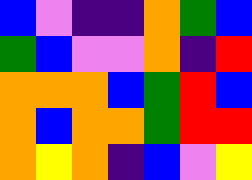[["blue", "violet", "indigo", "indigo", "orange", "green", "blue"], ["green", "blue", "violet", "violet", "orange", "indigo", "red"], ["orange", "orange", "orange", "blue", "green", "red", "blue"], ["orange", "blue", "orange", "orange", "green", "red", "red"], ["orange", "yellow", "orange", "indigo", "blue", "violet", "yellow"]]